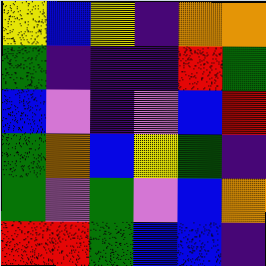[["yellow", "blue", "yellow", "indigo", "orange", "orange"], ["green", "indigo", "indigo", "indigo", "red", "green"], ["blue", "violet", "indigo", "violet", "blue", "red"], ["green", "orange", "blue", "yellow", "green", "indigo"], ["green", "violet", "green", "violet", "blue", "orange"], ["red", "red", "green", "blue", "blue", "indigo"]]